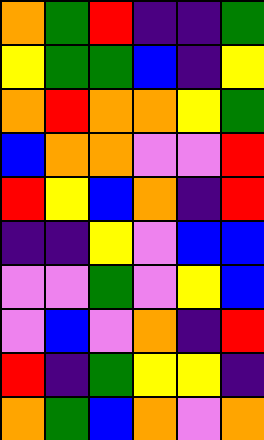[["orange", "green", "red", "indigo", "indigo", "green"], ["yellow", "green", "green", "blue", "indigo", "yellow"], ["orange", "red", "orange", "orange", "yellow", "green"], ["blue", "orange", "orange", "violet", "violet", "red"], ["red", "yellow", "blue", "orange", "indigo", "red"], ["indigo", "indigo", "yellow", "violet", "blue", "blue"], ["violet", "violet", "green", "violet", "yellow", "blue"], ["violet", "blue", "violet", "orange", "indigo", "red"], ["red", "indigo", "green", "yellow", "yellow", "indigo"], ["orange", "green", "blue", "orange", "violet", "orange"]]